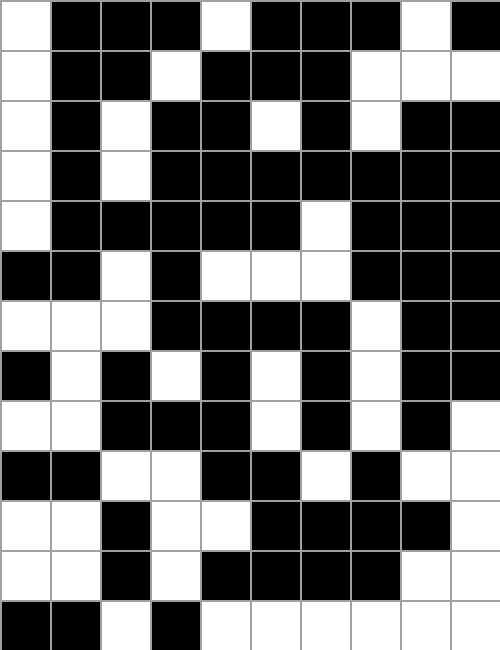[["white", "black", "black", "black", "white", "black", "black", "black", "white", "black"], ["white", "black", "black", "white", "black", "black", "black", "white", "white", "white"], ["white", "black", "white", "black", "black", "white", "black", "white", "black", "black"], ["white", "black", "white", "black", "black", "black", "black", "black", "black", "black"], ["white", "black", "black", "black", "black", "black", "white", "black", "black", "black"], ["black", "black", "white", "black", "white", "white", "white", "black", "black", "black"], ["white", "white", "white", "black", "black", "black", "black", "white", "black", "black"], ["black", "white", "black", "white", "black", "white", "black", "white", "black", "black"], ["white", "white", "black", "black", "black", "white", "black", "white", "black", "white"], ["black", "black", "white", "white", "black", "black", "white", "black", "white", "white"], ["white", "white", "black", "white", "white", "black", "black", "black", "black", "white"], ["white", "white", "black", "white", "black", "black", "black", "black", "white", "white"], ["black", "black", "white", "black", "white", "white", "white", "white", "white", "white"]]